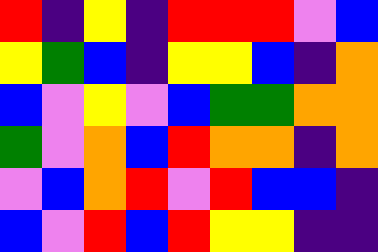[["red", "indigo", "yellow", "indigo", "red", "red", "red", "violet", "blue"], ["yellow", "green", "blue", "indigo", "yellow", "yellow", "blue", "indigo", "orange"], ["blue", "violet", "yellow", "violet", "blue", "green", "green", "orange", "orange"], ["green", "violet", "orange", "blue", "red", "orange", "orange", "indigo", "orange"], ["violet", "blue", "orange", "red", "violet", "red", "blue", "blue", "indigo"], ["blue", "violet", "red", "blue", "red", "yellow", "yellow", "indigo", "indigo"]]